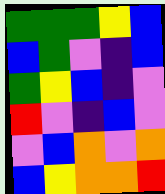[["green", "green", "green", "yellow", "blue"], ["blue", "green", "violet", "indigo", "blue"], ["green", "yellow", "blue", "indigo", "violet"], ["red", "violet", "indigo", "blue", "violet"], ["violet", "blue", "orange", "violet", "orange"], ["blue", "yellow", "orange", "orange", "red"]]